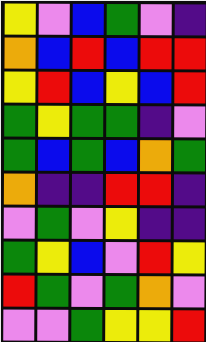[["yellow", "violet", "blue", "green", "violet", "indigo"], ["orange", "blue", "red", "blue", "red", "red"], ["yellow", "red", "blue", "yellow", "blue", "red"], ["green", "yellow", "green", "green", "indigo", "violet"], ["green", "blue", "green", "blue", "orange", "green"], ["orange", "indigo", "indigo", "red", "red", "indigo"], ["violet", "green", "violet", "yellow", "indigo", "indigo"], ["green", "yellow", "blue", "violet", "red", "yellow"], ["red", "green", "violet", "green", "orange", "violet"], ["violet", "violet", "green", "yellow", "yellow", "red"]]